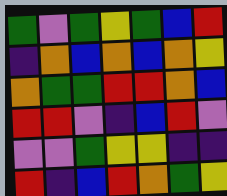[["green", "violet", "green", "yellow", "green", "blue", "red"], ["indigo", "orange", "blue", "orange", "blue", "orange", "yellow"], ["orange", "green", "green", "red", "red", "orange", "blue"], ["red", "red", "violet", "indigo", "blue", "red", "violet"], ["violet", "violet", "green", "yellow", "yellow", "indigo", "indigo"], ["red", "indigo", "blue", "red", "orange", "green", "yellow"]]